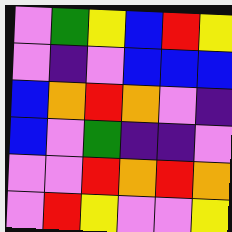[["violet", "green", "yellow", "blue", "red", "yellow"], ["violet", "indigo", "violet", "blue", "blue", "blue"], ["blue", "orange", "red", "orange", "violet", "indigo"], ["blue", "violet", "green", "indigo", "indigo", "violet"], ["violet", "violet", "red", "orange", "red", "orange"], ["violet", "red", "yellow", "violet", "violet", "yellow"]]